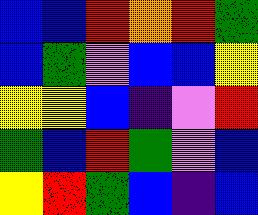[["blue", "blue", "red", "orange", "red", "green"], ["blue", "green", "violet", "blue", "blue", "yellow"], ["yellow", "yellow", "blue", "indigo", "violet", "red"], ["green", "blue", "red", "green", "violet", "blue"], ["yellow", "red", "green", "blue", "indigo", "blue"]]